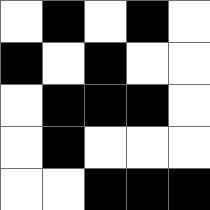[["white", "black", "white", "black", "white"], ["black", "white", "black", "white", "white"], ["white", "black", "black", "black", "white"], ["white", "black", "white", "white", "white"], ["white", "white", "black", "black", "black"]]